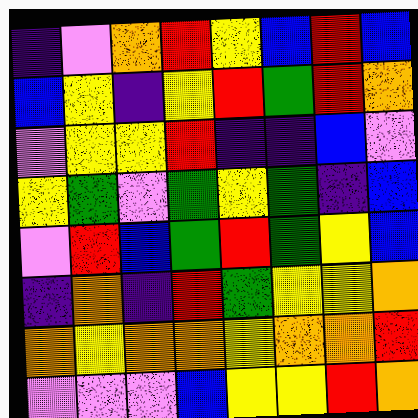[["indigo", "violet", "orange", "red", "yellow", "blue", "red", "blue"], ["blue", "yellow", "indigo", "yellow", "red", "green", "red", "orange"], ["violet", "yellow", "yellow", "red", "indigo", "indigo", "blue", "violet"], ["yellow", "green", "violet", "green", "yellow", "green", "indigo", "blue"], ["violet", "red", "blue", "green", "red", "green", "yellow", "blue"], ["indigo", "orange", "indigo", "red", "green", "yellow", "yellow", "orange"], ["orange", "yellow", "orange", "orange", "yellow", "orange", "orange", "red"], ["violet", "violet", "violet", "blue", "yellow", "yellow", "red", "orange"]]